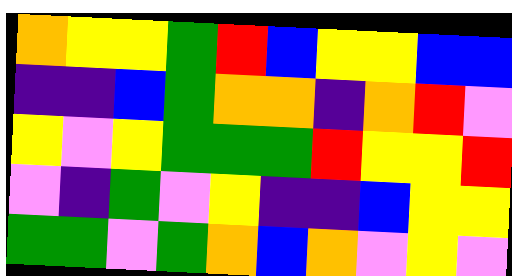[["orange", "yellow", "yellow", "green", "red", "blue", "yellow", "yellow", "blue", "blue"], ["indigo", "indigo", "blue", "green", "orange", "orange", "indigo", "orange", "red", "violet"], ["yellow", "violet", "yellow", "green", "green", "green", "red", "yellow", "yellow", "red"], ["violet", "indigo", "green", "violet", "yellow", "indigo", "indigo", "blue", "yellow", "yellow"], ["green", "green", "violet", "green", "orange", "blue", "orange", "violet", "yellow", "violet"]]